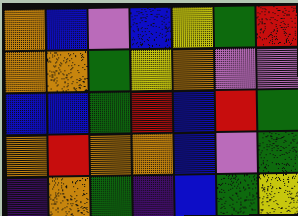[["orange", "blue", "violet", "blue", "yellow", "green", "red"], ["orange", "orange", "green", "yellow", "orange", "violet", "violet"], ["blue", "blue", "green", "red", "blue", "red", "green"], ["orange", "red", "orange", "orange", "blue", "violet", "green"], ["indigo", "orange", "green", "indigo", "blue", "green", "yellow"]]